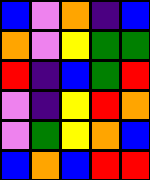[["blue", "violet", "orange", "indigo", "blue"], ["orange", "violet", "yellow", "green", "green"], ["red", "indigo", "blue", "green", "red"], ["violet", "indigo", "yellow", "red", "orange"], ["violet", "green", "yellow", "orange", "blue"], ["blue", "orange", "blue", "red", "red"]]